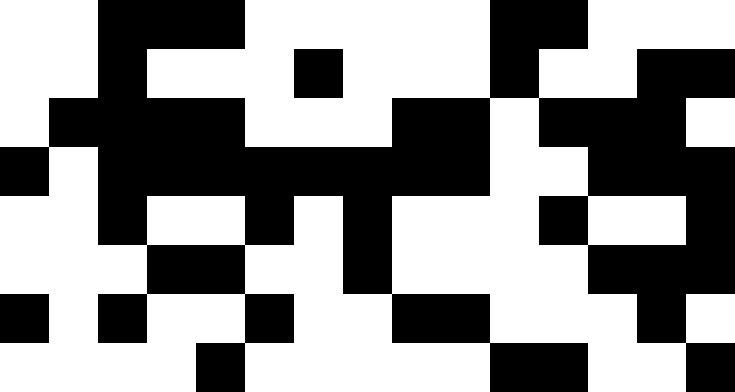[["white", "white", "black", "black", "black", "white", "white", "white", "white", "white", "black", "black", "white", "white", "white"], ["white", "white", "black", "white", "white", "white", "black", "white", "white", "white", "black", "white", "white", "black", "black"], ["white", "black", "black", "black", "black", "white", "white", "white", "black", "black", "white", "black", "black", "black", "white"], ["black", "white", "black", "black", "black", "black", "black", "black", "black", "black", "white", "white", "black", "black", "black"], ["white", "white", "black", "white", "white", "black", "white", "black", "white", "white", "white", "black", "white", "white", "black"], ["white", "white", "white", "black", "black", "white", "white", "black", "white", "white", "white", "white", "black", "black", "black"], ["black", "white", "black", "white", "white", "black", "white", "white", "black", "black", "white", "white", "white", "black", "white"], ["white", "white", "white", "white", "black", "white", "white", "white", "white", "white", "black", "black", "white", "white", "black"]]